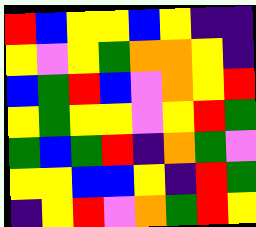[["red", "blue", "yellow", "yellow", "blue", "yellow", "indigo", "indigo"], ["yellow", "violet", "yellow", "green", "orange", "orange", "yellow", "indigo"], ["blue", "green", "red", "blue", "violet", "orange", "yellow", "red"], ["yellow", "green", "yellow", "yellow", "violet", "yellow", "red", "green"], ["green", "blue", "green", "red", "indigo", "orange", "green", "violet"], ["yellow", "yellow", "blue", "blue", "yellow", "indigo", "red", "green"], ["indigo", "yellow", "red", "violet", "orange", "green", "red", "yellow"]]